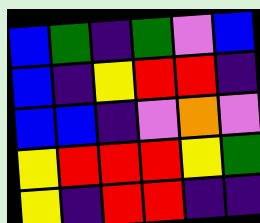[["blue", "green", "indigo", "green", "violet", "blue"], ["blue", "indigo", "yellow", "red", "red", "indigo"], ["blue", "blue", "indigo", "violet", "orange", "violet"], ["yellow", "red", "red", "red", "yellow", "green"], ["yellow", "indigo", "red", "red", "indigo", "indigo"]]